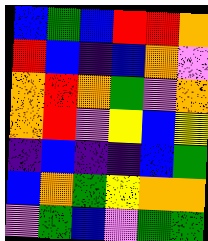[["blue", "green", "blue", "red", "red", "orange"], ["red", "blue", "indigo", "blue", "orange", "violet"], ["orange", "red", "orange", "green", "violet", "orange"], ["orange", "red", "violet", "yellow", "blue", "yellow"], ["indigo", "blue", "indigo", "indigo", "blue", "green"], ["blue", "orange", "green", "yellow", "orange", "orange"], ["violet", "green", "blue", "violet", "green", "green"]]